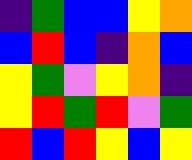[["indigo", "green", "blue", "blue", "yellow", "orange"], ["blue", "red", "blue", "indigo", "orange", "blue"], ["yellow", "green", "violet", "yellow", "orange", "indigo"], ["yellow", "red", "green", "red", "violet", "green"], ["red", "blue", "red", "yellow", "blue", "yellow"]]